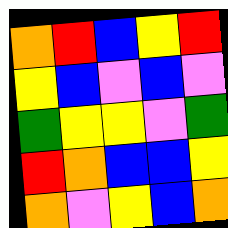[["orange", "red", "blue", "yellow", "red"], ["yellow", "blue", "violet", "blue", "violet"], ["green", "yellow", "yellow", "violet", "green"], ["red", "orange", "blue", "blue", "yellow"], ["orange", "violet", "yellow", "blue", "orange"]]